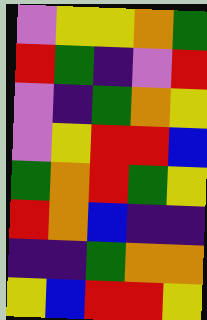[["violet", "yellow", "yellow", "orange", "green"], ["red", "green", "indigo", "violet", "red"], ["violet", "indigo", "green", "orange", "yellow"], ["violet", "yellow", "red", "red", "blue"], ["green", "orange", "red", "green", "yellow"], ["red", "orange", "blue", "indigo", "indigo"], ["indigo", "indigo", "green", "orange", "orange"], ["yellow", "blue", "red", "red", "yellow"]]